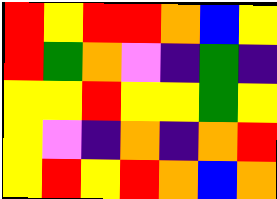[["red", "yellow", "red", "red", "orange", "blue", "yellow"], ["red", "green", "orange", "violet", "indigo", "green", "indigo"], ["yellow", "yellow", "red", "yellow", "yellow", "green", "yellow"], ["yellow", "violet", "indigo", "orange", "indigo", "orange", "red"], ["yellow", "red", "yellow", "red", "orange", "blue", "orange"]]